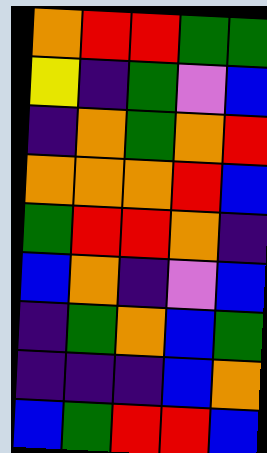[["orange", "red", "red", "green", "green"], ["yellow", "indigo", "green", "violet", "blue"], ["indigo", "orange", "green", "orange", "red"], ["orange", "orange", "orange", "red", "blue"], ["green", "red", "red", "orange", "indigo"], ["blue", "orange", "indigo", "violet", "blue"], ["indigo", "green", "orange", "blue", "green"], ["indigo", "indigo", "indigo", "blue", "orange"], ["blue", "green", "red", "red", "blue"]]